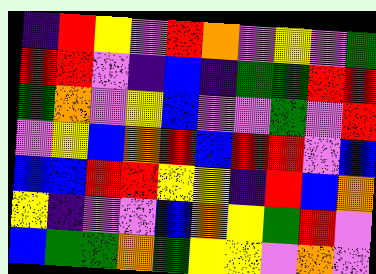[["indigo", "red", "yellow", "violet", "red", "orange", "violet", "yellow", "violet", "green"], ["red", "red", "violet", "indigo", "blue", "indigo", "green", "green", "red", "red"], ["green", "orange", "violet", "yellow", "blue", "violet", "violet", "green", "violet", "red"], ["violet", "yellow", "blue", "orange", "red", "blue", "red", "red", "violet", "blue"], ["blue", "blue", "red", "red", "yellow", "yellow", "indigo", "red", "blue", "orange"], ["yellow", "indigo", "violet", "violet", "blue", "orange", "yellow", "green", "red", "violet"], ["blue", "green", "green", "orange", "green", "yellow", "yellow", "violet", "orange", "violet"]]